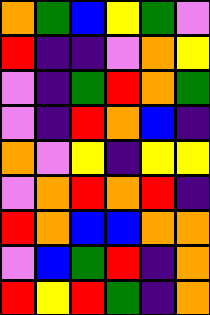[["orange", "green", "blue", "yellow", "green", "violet"], ["red", "indigo", "indigo", "violet", "orange", "yellow"], ["violet", "indigo", "green", "red", "orange", "green"], ["violet", "indigo", "red", "orange", "blue", "indigo"], ["orange", "violet", "yellow", "indigo", "yellow", "yellow"], ["violet", "orange", "red", "orange", "red", "indigo"], ["red", "orange", "blue", "blue", "orange", "orange"], ["violet", "blue", "green", "red", "indigo", "orange"], ["red", "yellow", "red", "green", "indigo", "orange"]]